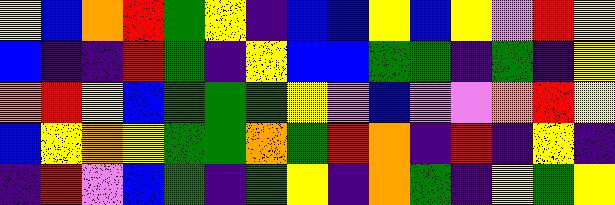[["yellow", "blue", "orange", "red", "green", "yellow", "indigo", "blue", "blue", "yellow", "blue", "yellow", "violet", "red", "yellow"], ["blue", "indigo", "indigo", "red", "green", "indigo", "yellow", "blue", "blue", "green", "green", "indigo", "green", "indigo", "yellow"], ["orange", "red", "yellow", "blue", "green", "green", "green", "yellow", "violet", "blue", "violet", "violet", "orange", "red", "yellow"], ["blue", "yellow", "orange", "yellow", "green", "green", "orange", "green", "red", "orange", "indigo", "red", "indigo", "yellow", "indigo"], ["indigo", "red", "violet", "blue", "green", "indigo", "green", "yellow", "indigo", "orange", "green", "indigo", "yellow", "green", "yellow"]]